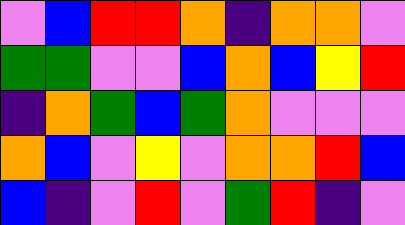[["violet", "blue", "red", "red", "orange", "indigo", "orange", "orange", "violet"], ["green", "green", "violet", "violet", "blue", "orange", "blue", "yellow", "red"], ["indigo", "orange", "green", "blue", "green", "orange", "violet", "violet", "violet"], ["orange", "blue", "violet", "yellow", "violet", "orange", "orange", "red", "blue"], ["blue", "indigo", "violet", "red", "violet", "green", "red", "indigo", "violet"]]